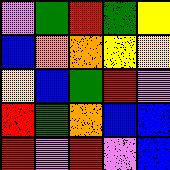[["violet", "green", "red", "green", "yellow"], ["blue", "orange", "orange", "yellow", "yellow"], ["yellow", "blue", "green", "red", "violet"], ["red", "green", "orange", "blue", "blue"], ["red", "violet", "red", "violet", "blue"]]